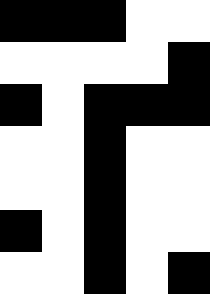[["black", "black", "black", "white", "white"], ["white", "white", "white", "white", "black"], ["black", "white", "black", "black", "black"], ["white", "white", "black", "white", "white"], ["white", "white", "black", "white", "white"], ["black", "white", "black", "white", "white"], ["white", "white", "black", "white", "black"]]